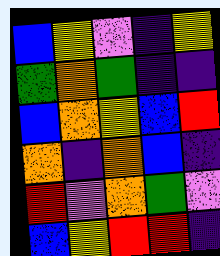[["blue", "yellow", "violet", "indigo", "yellow"], ["green", "orange", "green", "indigo", "indigo"], ["blue", "orange", "yellow", "blue", "red"], ["orange", "indigo", "orange", "blue", "indigo"], ["red", "violet", "orange", "green", "violet"], ["blue", "yellow", "red", "red", "indigo"]]